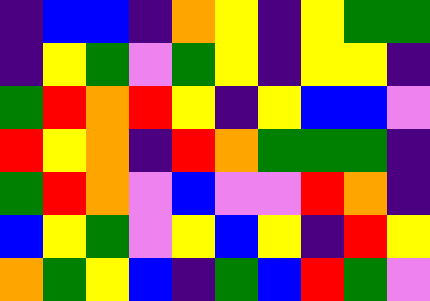[["indigo", "blue", "blue", "indigo", "orange", "yellow", "indigo", "yellow", "green", "green"], ["indigo", "yellow", "green", "violet", "green", "yellow", "indigo", "yellow", "yellow", "indigo"], ["green", "red", "orange", "red", "yellow", "indigo", "yellow", "blue", "blue", "violet"], ["red", "yellow", "orange", "indigo", "red", "orange", "green", "green", "green", "indigo"], ["green", "red", "orange", "violet", "blue", "violet", "violet", "red", "orange", "indigo"], ["blue", "yellow", "green", "violet", "yellow", "blue", "yellow", "indigo", "red", "yellow"], ["orange", "green", "yellow", "blue", "indigo", "green", "blue", "red", "green", "violet"]]